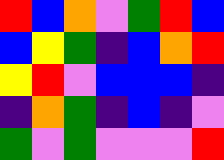[["red", "blue", "orange", "violet", "green", "red", "blue"], ["blue", "yellow", "green", "indigo", "blue", "orange", "red"], ["yellow", "red", "violet", "blue", "blue", "blue", "indigo"], ["indigo", "orange", "green", "indigo", "blue", "indigo", "violet"], ["green", "violet", "green", "violet", "violet", "violet", "red"]]